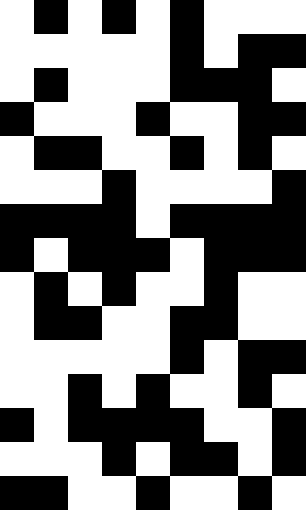[["white", "black", "white", "black", "white", "black", "white", "white", "white"], ["white", "white", "white", "white", "white", "black", "white", "black", "black"], ["white", "black", "white", "white", "white", "black", "black", "black", "white"], ["black", "white", "white", "white", "black", "white", "white", "black", "black"], ["white", "black", "black", "white", "white", "black", "white", "black", "white"], ["white", "white", "white", "black", "white", "white", "white", "white", "black"], ["black", "black", "black", "black", "white", "black", "black", "black", "black"], ["black", "white", "black", "black", "black", "white", "black", "black", "black"], ["white", "black", "white", "black", "white", "white", "black", "white", "white"], ["white", "black", "black", "white", "white", "black", "black", "white", "white"], ["white", "white", "white", "white", "white", "black", "white", "black", "black"], ["white", "white", "black", "white", "black", "white", "white", "black", "white"], ["black", "white", "black", "black", "black", "black", "white", "white", "black"], ["white", "white", "white", "black", "white", "black", "black", "white", "black"], ["black", "black", "white", "white", "black", "white", "white", "black", "white"]]